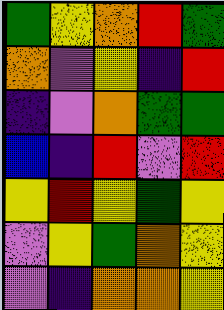[["green", "yellow", "orange", "red", "green"], ["orange", "violet", "yellow", "indigo", "red"], ["indigo", "violet", "orange", "green", "green"], ["blue", "indigo", "red", "violet", "red"], ["yellow", "red", "yellow", "green", "yellow"], ["violet", "yellow", "green", "orange", "yellow"], ["violet", "indigo", "orange", "orange", "yellow"]]